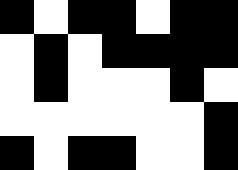[["black", "white", "black", "black", "white", "black", "black"], ["white", "black", "white", "black", "black", "black", "black"], ["white", "black", "white", "white", "white", "black", "white"], ["white", "white", "white", "white", "white", "white", "black"], ["black", "white", "black", "black", "white", "white", "black"]]